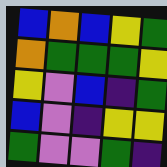[["blue", "orange", "blue", "yellow", "green"], ["orange", "green", "green", "green", "yellow"], ["yellow", "violet", "blue", "indigo", "green"], ["blue", "violet", "indigo", "yellow", "yellow"], ["green", "violet", "violet", "green", "indigo"]]